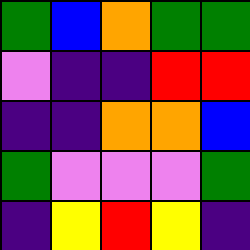[["green", "blue", "orange", "green", "green"], ["violet", "indigo", "indigo", "red", "red"], ["indigo", "indigo", "orange", "orange", "blue"], ["green", "violet", "violet", "violet", "green"], ["indigo", "yellow", "red", "yellow", "indigo"]]